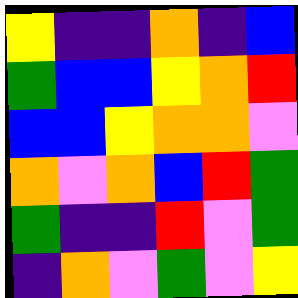[["yellow", "indigo", "indigo", "orange", "indigo", "blue"], ["green", "blue", "blue", "yellow", "orange", "red"], ["blue", "blue", "yellow", "orange", "orange", "violet"], ["orange", "violet", "orange", "blue", "red", "green"], ["green", "indigo", "indigo", "red", "violet", "green"], ["indigo", "orange", "violet", "green", "violet", "yellow"]]